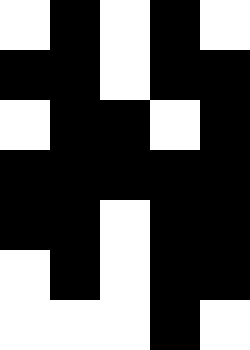[["white", "black", "white", "black", "white"], ["black", "black", "white", "black", "black"], ["white", "black", "black", "white", "black"], ["black", "black", "black", "black", "black"], ["black", "black", "white", "black", "black"], ["white", "black", "white", "black", "black"], ["white", "white", "white", "black", "white"]]